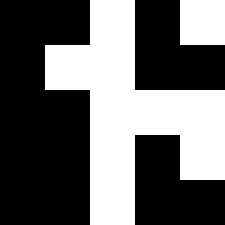[["black", "black", "white", "black", "white"], ["black", "white", "white", "black", "black"], ["black", "black", "white", "white", "white"], ["black", "black", "white", "black", "white"], ["black", "black", "white", "black", "black"]]